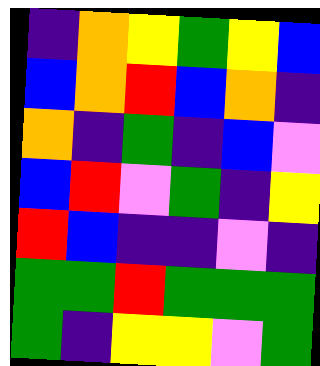[["indigo", "orange", "yellow", "green", "yellow", "blue"], ["blue", "orange", "red", "blue", "orange", "indigo"], ["orange", "indigo", "green", "indigo", "blue", "violet"], ["blue", "red", "violet", "green", "indigo", "yellow"], ["red", "blue", "indigo", "indigo", "violet", "indigo"], ["green", "green", "red", "green", "green", "green"], ["green", "indigo", "yellow", "yellow", "violet", "green"]]